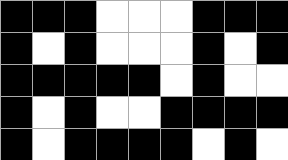[["black", "black", "black", "white", "white", "white", "black", "black", "black"], ["black", "white", "black", "white", "white", "white", "black", "white", "black"], ["black", "black", "black", "black", "black", "white", "black", "white", "white"], ["black", "white", "black", "white", "white", "black", "black", "black", "black"], ["black", "white", "black", "black", "black", "black", "white", "black", "white"]]